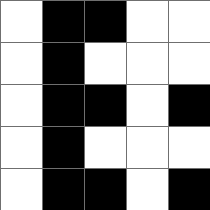[["white", "black", "black", "white", "white"], ["white", "black", "white", "white", "white"], ["white", "black", "black", "white", "black"], ["white", "black", "white", "white", "white"], ["white", "black", "black", "white", "black"]]